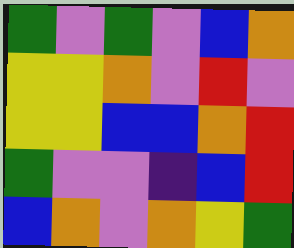[["green", "violet", "green", "violet", "blue", "orange"], ["yellow", "yellow", "orange", "violet", "red", "violet"], ["yellow", "yellow", "blue", "blue", "orange", "red"], ["green", "violet", "violet", "indigo", "blue", "red"], ["blue", "orange", "violet", "orange", "yellow", "green"]]